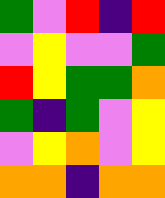[["green", "violet", "red", "indigo", "red"], ["violet", "yellow", "violet", "violet", "green"], ["red", "yellow", "green", "green", "orange"], ["green", "indigo", "green", "violet", "yellow"], ["violet", "yellow", "orange", "violet", "yellow"], ["orange", "orange", "indigo", "orange", "orange"]]